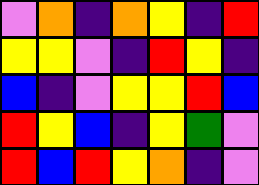[["violet", "orange", "indigo", "orange", "yellow", "indigo", "red"], ["yellow", "yellow", "violet", "indigo", "red", "yellow", "indigo"], ["blue", "indigo", "violet", "yellow", "yellow", "red", "blue"], ["red", "yellow", "blue", "indigo", "yellow", "green", "violet"], ["red", "blue", "red", "yellow", "orange", "indigo", "violet"]]